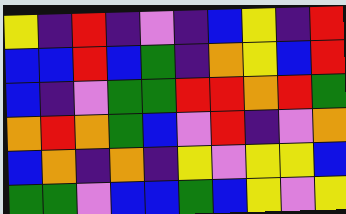[["yellow", "indigo", "red", "indigo", "violet", "indigo", "blue", "yellow", "indigo", "red"], ["blue", "blue", "red", "blue", "green", "indigo", "orange", "yellow", "blue", "red"], ["blue", "indigo", "violet", "green", "green", "red", "red", "orange", "red", "green"], ["orange", "red", "orange", "green", "blue", "violet", "red", "indigo", "violet", "orange"], ["blue", "orange", "indigo", "orange", "indigo", "yellow", "violet", "yellow", "yellow", "blue"], ["green", "green", "violet", "blue", "blue", "green", "blue", "yellow", "violet", "yellow"]]